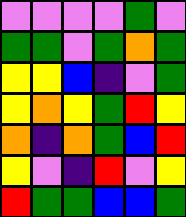[["violet", "violet", "violet", "violet", "green", "violet"], ["green", "green", "violet", "green", "orange", "green"], ["yellow", "yellow", "blue", "indigo", "violet", "green"], ["yellow", "orange", "yellow", "green", "red", "yellow"], ["orange", "indigo", "orange", "green", "blue", "red"], ["yellow", "violet", "indigo", "red", "violet", "yellow"], ["red", "green", "green", "blue", "blue", "green"]]